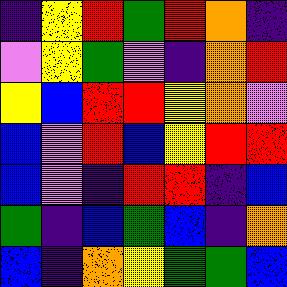[["indigo", "yellow", "red", "green", "red", "orange", "indigo"], ["violet", "yellow", "green", "violet", "indigo", "orange", "red"], ["yellow", "blue", "red", "red", "yellow", "orange", "violet"], ["blue", "violet", "red", "blue", "yellow", "red", "red"], ["blue", "violet", "indigo", "red", "red", "indigo", "blue"], ["green", "indigo", "blue", "green", "blue", "indigo", "orange"], ["blue", "indigo", "orange", "yellow", "green", "green", "blue"]]